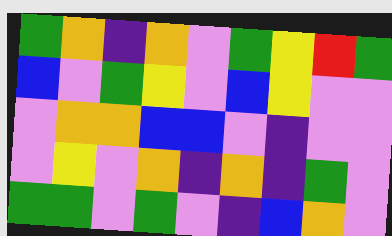[["green", "orange", "indigo", "orange", "violet", "green", "yellow", "red", "green"], ["blue", "violet", "green", "yellow", "violet", "blue", "yellow", "violet", "violet"], ["violet", "orange", "orange", "blue", "blue", "violet", "indigo", "violet", "violet"], ["violet", "yellow", "violet", "orange", "indigo", "orange", "indigo", "green", "violet"], ["green", "green", "violet", "green", "violet", "indigo", "blue", "orange", "violet"]]